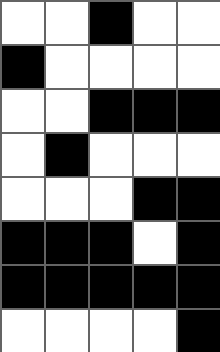[["white", "white", "black", "white", "white"], ["black", "white", "white", "white", "white"], ["white", "white", "black", "black", "black"], ["white", "black", "white", "white", "white"], ["white", "white", "white", "black", "black"], ["black", "black", "black", "white", "black"], ["black", "black", "black", "black", "black"], ["white", "white", "white", "white", "black"]]